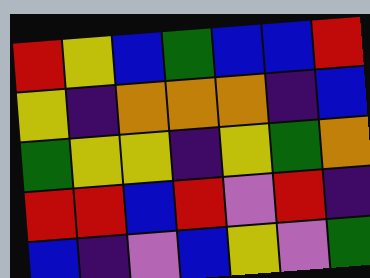[["red", "yellow", "blue", "green", "blue", "blue", "red"], ["yellow", "indigo", "orange", "orange", "orange", "indigo", "blue"], ["green", "yellow", "yellow", "indigo", "yellow", "green", "orange"], ["red", "red", "blue", "red", "violet", "red", "indigo"], ["blue", "indigo", "violet", "blue", "yellow", "violet", "green"]]